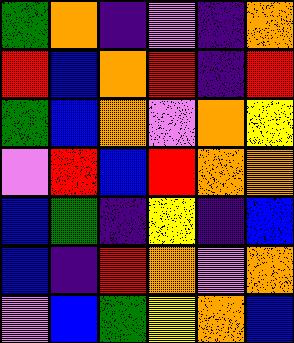[["green", "orange", "indigo", "violet", "indigo", "orange"], ["red", "blue", "orange", "red", "indigo", "red"], ["green", "blue", "orange", "violet", "orange", "yellow"], ["violet", "red", "blue", "red", "orange", "orange"], ["blue", "green", "indigo", "yellow", "indigo", "blue"], ["blue", "indigo", "red", "orange", "violet", "orange"], ["violet", "blue", "green", "yellow", "orange", "blue"]]